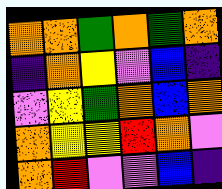[["orange", "orange", "green", "orange", "green", "orange"], ["indigo", "orange", "yellow", "violet", "blue", "indigo"], ["violet", "yellow", "green", "orange", "blue", "orange"], ["orange", "yellow", "yellow", "red", "orange", "violet"], ["orange", "red", "violet", "violet", "blue", "indigo"]]